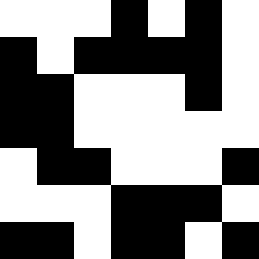[["white", "white", "white", "black", "white", "black", "white"], ["black", "white", "black", "black", "black", "black", "white"], ["black", "black", "white", "white", "white", "black", "white"], ["black", "black", "white", "white", "white", "white", "white"], ["white", "black", "black", "white", "white", "white", "black"], ["white", "white", "white", "black", "black", "black", "white"], ["black", "black", "white", "black", "black", "white", "black"]]